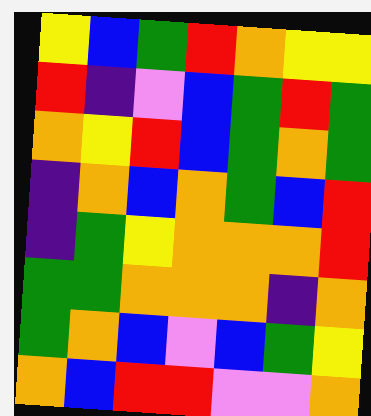[["yellow", "blue", "green", "red", "orange", "yellow", "yellow"], ["red", "indigo", "violet", "blue", "green", "red", "green"], ["orange", "yellow", "red", "blue", "green", "orange", "green"], ["indigo", "orange", "blue", "orange", "green", "blue", "red"], ["indigo", "green", "yellow", "orange", "orange", "orange", "red"], ["green", "green", "orange", "orange", "orange", "indigo", "orange"], ["green", "orange", "blue", "violet", "blue", "green", "yellow"], ["orange", "blue", "red", "red", "violet", "violet", "orange"]]